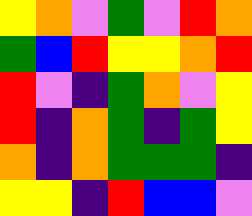[["yellow", "orange", "violet", "green", "violet", "red", "orange"], ["green", "blue", "red", "yellow", "yellow", "orange", "red"], ["red", "violet", "indigo", "green", "orange", "violet", "yellow"], ["red", "indigo", "orange", "green", "indigo", "green", "yellow"], ["orange", "indigo", "orange", "green", "green", "green", "indigo"], ["yellow", "yellow", "indigo", "red", "blue", "blue", "violet"]]